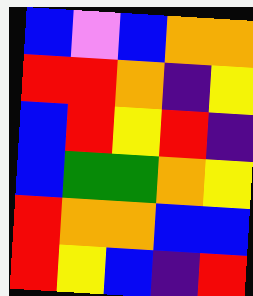[["blue", "violet", "blue", "orange", "orange"], ["red", "red", "orange", "indigo", "yellow"], ["blue", "red", "yellow", "red", "indigo"], ["blue", "green", "green", "orange", "yellow"], ["red", "orange", "orange", "blue", "blue"], ["red", "yellow", "blue", "indigo", "red"]]